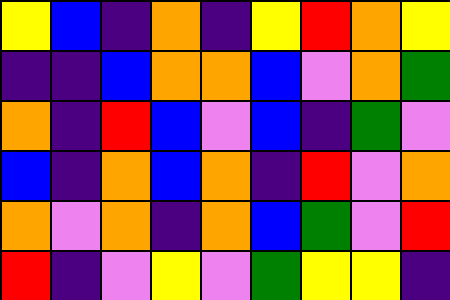[["yellow", "blue", "indigo", "orange", "indigo", "yellow", "red", "orange", "yellow"], ["indigo", "indigo", "blue", "orange", "orange", "blue", "violet", "orange", "green"], ["orange", "indigo", "red", "blue", "violet", "blue", "indigo", "green", "violet"], ["blue", "indigo", "orange", "blue", "orange", "indigo", "red", "violet", "orange"], ["orange", "violet", "orange", "indigo", "orange", "blue", "green", "violet", "red"], ["red", "indigo", "violet", "yellow", "violet", "green", "yellow", "yellow", "indigo"]]